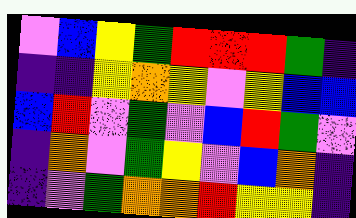[["violet", "blue", "yellow", "green", "red", "red", "red", "green", "indigo"], ["indigo", "indigo", "yellow", "orange", "yellow", "violet", "yellow", "blue", "blue"], ["blue", "red", "violet", "green", "violet", "blue", "red", "green", "violet"], ["indigo", "orange", "violet", "green", "yellow", "violet", "blue", "orange", "indigo"], ["indigo", "violet", "green", "orange", "orange", "red", "yellow", "yellow", "indigo"]]